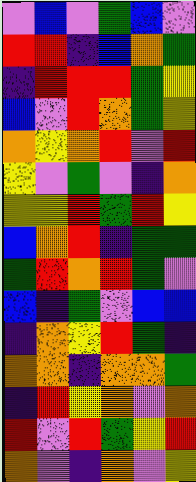[["violet", "blue", "violet", "green", "blue", "violet"], ["red", "red", "indigo", "blue", "orange", "green"], ["indigo", "red", "red", "red", "green", "yellow"], ["blue", "violet", "red", "orange", "green", "yellow"], ["orange", "yellow", "orange", "red", "violet", "red"], ["yellow", "violet", "green", "violet", "indigo", "orange"], ["yellow", "yellow", "red", "green", "red", "yellow"], ["blue", "orange", "red", "indigo", "green", "green"], ["green", "red", "orange", "red", "green", "violet"], ["blue", "indigo", "green", "violet", "blue", "blue"], ["indigo", "orange", "yellow", "red", "green", "indigo"], ["orange", "orange", "indigo", "orange", "orange", "green"], ["indigo", "red", "yellow", "orange", "violet", "orange"], ["red", "violet", "red", "green", "yellow", "red"], ["orange", "violet", "indigo", "orange", "violet", "yellow"]]